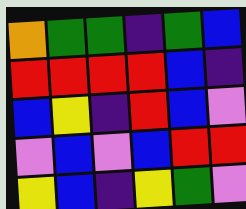[["orange", "green", "green", "indigo", "green", "blue"], ["red", "red", "red", "red", "blue", "indigo"], ["blue", "yellow", "indigo", "red", "blue", "violet"], ["violet", "blue", "violet", "blue", "red", "red"], ["yellow", "blue", "indigo", "yellow", "green", "violet"]]